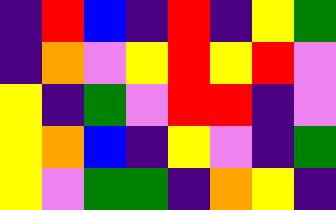[["indigo", "red", "blue", "indigo", "red", "indigo", "yellow", "green"], ["indigo", "orange", "violet", "yellow", "red", "yellow", "red", "violet"], ["yellow", "indigo", "green", "violet", "red", "red", "indigo", "violet"], ["yellow", "orange", "blue", "indigo", "yellow", "violet", "indigo", "green"], ["yellow", "violet", "green", "green", "indigo", "orange", "yellow", "indigo"]]